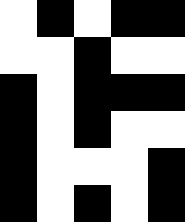[["white", "black", "white", "black", "black"], ["white", "white", "black", "white", "white"], ["black", "white", "black", "black", "black"], ["black", "white", "black", "white", "white"], ["black", "white", "white", "white", "black"], ["black", "white", "black", "white", "black"]]